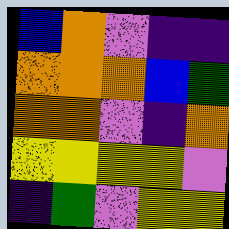[["blue", "orange", "violet", "indigo", "indigo"], ["orange", "orange", "orange", "blue", "green"], ["orange", "orange", "violet", "indigo", "orange"], ["yellow", "yellow", "yellow", "yellow", "violet"], ["indigo", "green", "violet", "yellow", "yellow"]]